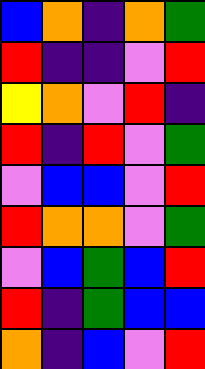[["blue", "orange", "indigo", "orange", "green"], ["red", "indigo", "indigo", "violet", "red"], ["yellow", "orange", "violet", "red", "indigo"], ["red", "indigo", "red", "violet", "green"], ["violet", "blue", "blue", "violet", "red"], ["red", "orange", "orange", "violet", "green"], ["violet", "blue", "green", "blue", "red"], ["red", "indigo", "green", "blue", "blue"], ["orange", "indigo", "blue", "violet", "red"]]